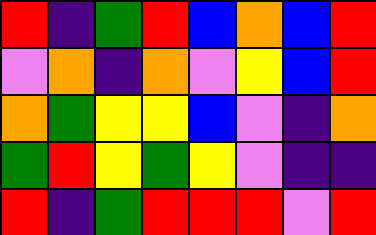[["red", "indigo", "green", "red", "blue", "orange", "blue", "red"], ["violet", "orange", "indigo", "orange", "violet", "yellow", "blue", "red"], ["orange", "green", "yellow", "yellow", "blue", "violet", "indigo", "orange"], ["green", "red", "yellow", "green", "yellow", "violet", "indigo", "indigo"], ["red", "indigo", "green", "red", "red", "red", "violet", "red"]]